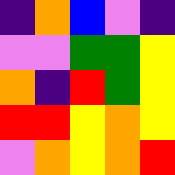[["indigo", "orange", "blue", "violet", "indigo"], ["violet", "violet", "green", "green", "yellow"], ["orange", "indigo", "red", "green", "yellow"], ["red", "red", "yellow", "orange", "yellow"], ["violet", "orange", "yellow", "orange", "red"]]